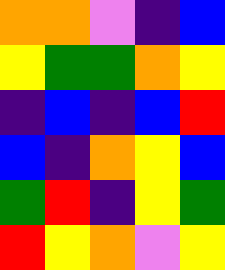[["orange", "orange", "violet", "indigo", "blue"], ["yellow", "green", "green", "orange", "yellow"], ["indigo", "blue", "indigo", "blue", "red"], ["blue", "indigo", "orange", "yellow", "blue"], ["green", "red", "indigo", "yellow", "green"], ["red", "yellow", "orange", "violet", "yellow"]]